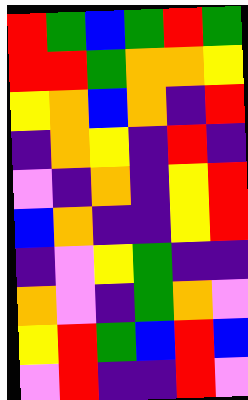[["red", "green", "blue", "green", "red", "green"], ["red", "red", "green", "orange", "orange", "yellow"], ["yellow", "orange", "blue", "orange", "indigo", "red"], ["indigo", "orange", "yellow", "indigo", "red", "indigo"], ["violet", "indigo", "orange", "indigo", "yellow", "red"], ["blue", "orange", "indigo", "indigo", "yellow", "red"], ["indigo", "violet", "yellow", "green", "indigo", "indigo"], ["orange", "violet", "indigo", "green", "orange", "violet"], ["yellow", "red", "green", "blue", "red", "blue"], ["violet", "red", "indigo", "indigo", "red", "violet"]]